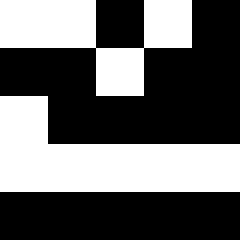[["white", "white", "black", "white", "black"], ["black", "black", "white", "black", "black"], ["white", "black", "black", "black", "black"], ["white", "white", "white", "white", "white"], ["black", "black", "black", "black", "black"]]